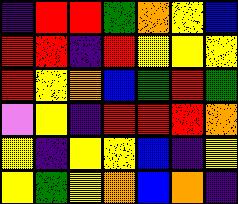[["indigo", "red", "red", "green", "orange", "yellow", "blue"], ["red", "red", "indigo", "red", "yellow", "yellow", "yellow"], ["red", "yellow", "orange", "blue", "green", "red", "green"], ["violet", "yellow", "indigo", "red", "red", "red", "orange"], ["yellow", "indigo", "yellow", "yellow", "blue", "indigo", "yellow"], ["yellow", "green", "yellow", "orange", "blue", "orange", "indigo"]]